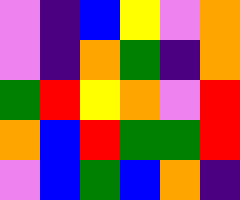[["violet", "indigo", "blue", "yellow", "violet", "orange"], ["violet", "indigo", "orange", "green", "indigo", "orange"], ["green", "red", "yellow", "orange", "violet", "red"], ["orange", "blue", "red", "green", "green", "red"], ["violet", "blue", "green", "blue", "orange", "indigo"]]